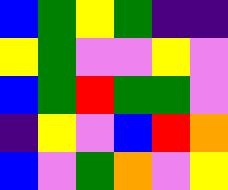[["blue", "green", "yellow", "green", "indigo", "indigo"], ["yellow", "green", "violet", "violet", "yellow", "violet"], ["blue", "green", "red", "green", "green", "violet"], ["indigo", "yellow", "violet", "blue", "red", "orange"], ["blue", "violet", "green", "orange", "violet", "yellow"]]